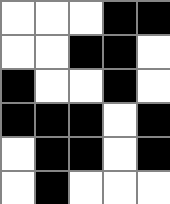[["white", "white", "white", "black", "black"], ["white", "white", "black", "black", "white"], ["black", "white", "white", "black", "white"], ["black", "black", "black", "white", "black"], ["white", "black", "black", "white", "black"], ["white", "black", "white", "white", "white"]]